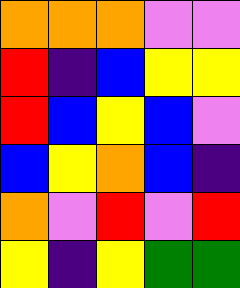[["orange", "orange", "orange", "violet", "violet"], ["red", "indigo", "blue", "yellow", "yellow"], ["red", "blue", "yellow", "blue", "violet"], ["blue", "yellow", "orange", "blue", "indigo"], ["orange", "violet", "red", "violet", "red"], ["yellow", "indigo", "yellow", "green", "green"]]